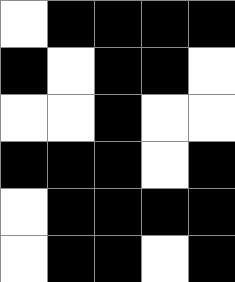[["white", "black", "black", "black", "black"], ["black", "white", "black", "black", "white"], ["white", "white", "black", "white", "white"], ["black", "black", "black", "white", "black"], ["white", "black", "black", "black", "black"], ["white", "black", "black", "white", "black"]]